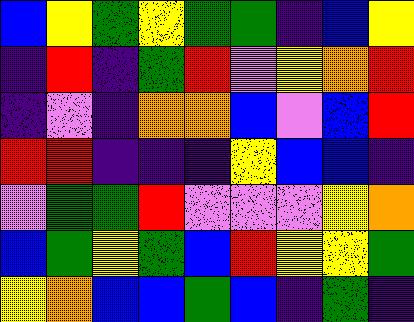[["blue", "yellow", "green", "yellow", "green", "green", "indigo", "blue", "yellow"], ["indigo", "red", "indigo", "green", "red", "violet", "yellow", "orange", "red"], ["indigo", "violet", "indigo", "orange", "orange", "blue", "violet", "blue", "red"], ["red", "red", "indigo", "indigo", "indigo", "yellow", "blue", "blue", "indigo"], ["violet", "green", "green", "red", "violet", "violet", "violet", "yellow", "orange"], ["blue", "green", "yellow", "green", "blue", "red", "yellow", "yellow", "green"], ["yellow", "orange", "blue", "blue", "green", "blue", "indigo", "green", "indigo"]]